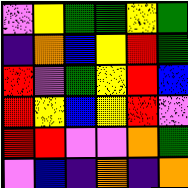[["violet", "yellow", "green", "green", "yellow", "green"], ["indigo", "orange", "blue", "yellow", "red", "green"], ["red", "violet", "green", "yellow", "red", "blue"], ["red", "yellow", "blue", "yellow", "red", "violet"], ["red", "red", "violet", "violet", "orange", "green"], ["violet", "blue", "indigo", "orange", "indigo", "orange"]]